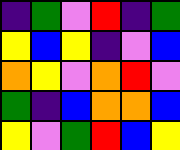[["indigo", "green", "violet", "red", "indigo", "green"], ["yellow", "blue", "yellow", "indigo", "violet", "blue"], ["orange", "yellow", "violet", "orange", "red", "violet"], ["green", "indigo", "blue", "orange", "orange", "blue"], ["yellow", "violet", "green", "red", "blue", "yellow"]]